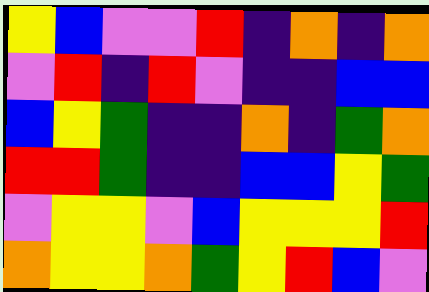[["yellow", "blue", "violet", "violet", "red", "indigo", "orange", "indigo", "orange"], ["violet", "red", "indigo", "red", "violet", "indigo", "indigo", "blue", "blue"], ["blue", "yellow", "green", "indigo", "indigo", "orange", "indigo", "green", "orange"], ["red", "red", "green", "indigo", "indigo", "blue", "blue", "yellow", "green"], ["violet", "yellow", "yellow", "violet", "blue", "yellow", "yellow", "yellow", "red"], ["orange", "yellow", "yellow", "orange", "green", "yellow", "red", "blue", "violet"]]